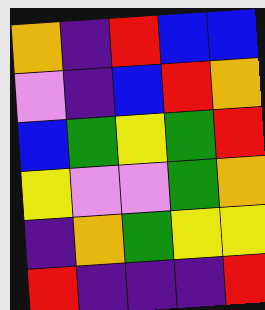[["orange", "indigo", "red", "blue", "blue"], ["violet", "indigo", "blue", "red", "orange"], ["blue", "green", "yellow", "green", "red"], ["yellow", "violet", "violet", "green", "orange"], ["indigo", "orange", "green", "yellow", "yellow"], ["red", "indigo", "indigo", "indigo", "red"]]